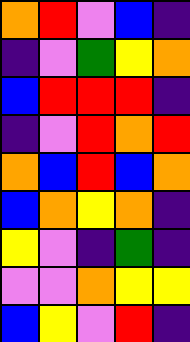[["orange", "red", "violet", "blue", "indigo"], ["indigo", "violet", "green", "yellow", "orange"], ["blue", "red", "red", "red", "indigo"], ["indigo", "violet", "red", "orange", "red"], ["orange", "blue", "red", "blue", "orange"], ["blue", "orange", "yellow", "orange", "indigo"], ["yellow", "violet", "indigo", "green", "indigo"], ["violet", "violet", "orange", "yellow", "yellow"], ["blue", "yellow", "violet", "red", "indigo"]]